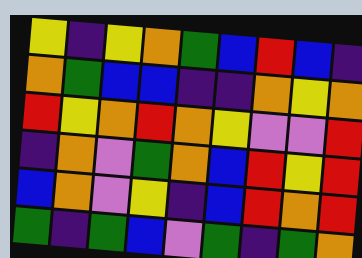[["yellow", "indigo", "yellow", "orange", "green", "blue", "red", "blue", "indigo"], ["orange", "green", "blue", "blue", "indigo", "indigo", "orange", "yellow", "orange"], ["red", "yellow", "orange", "red", "orange", "yellow", "violet", "violet", "red"], ["indigo", "orange", "violet", "green", "orange", "blue", "red", "yellow", "red"], ["blue", "orange", "violet", "yellow", "indigo", "blue", "red", "orange", "red"], ["green", "indigo", "green", "blue", "violet", "green", "indigo", "green", "orange"]]